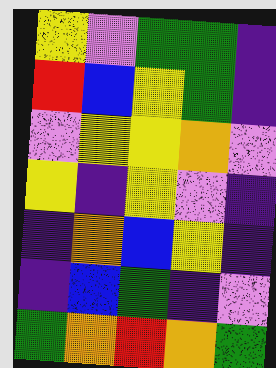[["yellow", "violet", "green", "green", "indigo"], ["red", "blue", "yellow", "green", "indigo"], ["violet", "yellow", "yellow", "orange", "violet"], ["yellow", "indigo", "yellow", "violet", "indigo"], ["indigo", "orange", "blue", "yellow", "indigo"], ["indigo", "blue", "green", "indigo", "violet"], ["green", "orange", "red", "orange", "green"]]